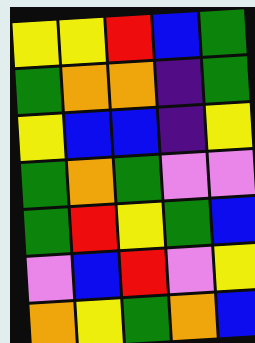[["yellow", "yellow", "red", "blue", "green"], ["green", "orange", "orange", "indigo", "green"], ["yellow", "blue", "blue", "indigo", "yellow"], ["green", "orange", "green", "violet", "violet"], ["green", "red", "yellow", "green", "blue"], ["violet", "blue", "red", "violet", "yellow"], ["orange", "yellow", "green", "orange", "blue"]]